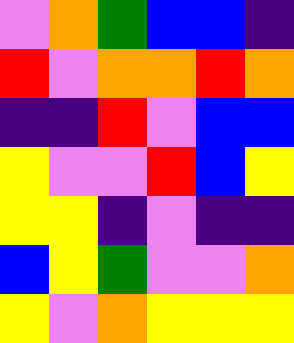[["violet", "orange", "green", "blue", "blue", "indigo"], ["red", "violet", "orange", "orange", "red", "orange"], ["indigo", "indigo", "red", "violet", "blue", "blue"], ["yellow", "violet", "violet", "red", "blue", "yellow"], ["yellow", "yellow", "indigo", "violet", "indigo", "indigo"], ["blue", "yellow", "green", "violet", "violet", "orange"], ["yellow", "violet", "orange", "yellow", "yellow", "yellow"]]